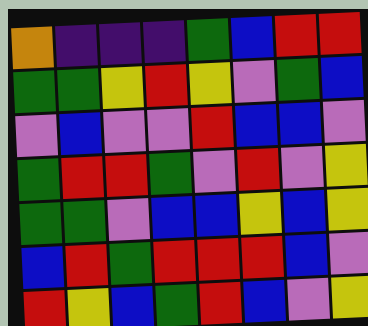[["orange", "indigo", "indigo", "indigo", "green", "blue", "red", "red"], ["green", "green", "yellow", "red", "yellow", "violet", "green", "blue"], ["violet", "blue", "violet", "violet", "red", "blue", "blue", "violet"], ["green", "red", "red", "green", "violet", "red", "violet", "yellow"], ["green", "green", "violet", "blue", "blue", "yellow", "blue", "yellow"], ["blue", "red", "green", "red", "red", "red", "blue", "violet"], ["red", "yellow", "blue", "green", "red", "blue", "violet", "yellow"]]